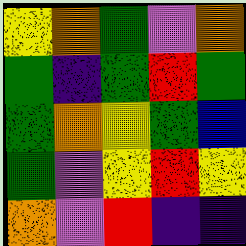[["yellow", "orange", "green", "violet", "orange"], ["green", "indigo", "green", "red", "green"], ["green", "orange", "yellow", "green", "blue"], ["green", "violet", "yellow", "red", "yellow"], ["orange", "violet", "red", "indigo", "indigo"]]